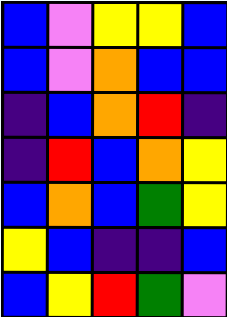[["blue", "violet", "yellow", "yellow", "blue"], ["blue", "violet", "orange", "blue", "blue"], ["indigo", "blue", "orange", "red", "indigo"], ["indigo", "red", "blue", "orange", "yellow"], ["blue", "orange", "blue", "green", "yellow"], ["yellow", "blue", "indigo", "indigo", "blue"], ["blue", "yellow", "red", "green", "violet"]]